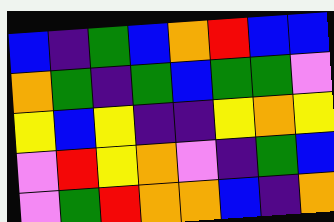[["blue", "indigo", "green", "blue", "orange", "red", "blue", "blue"], ["orange", "green", "indigo", "green", "blue", "green", "green", "violet"], ["yellow", "blue", "yellow", "indigo", "indigo", "yellow", "orange", "yellow"], ["violet", "red", "yellow", "orange", "violet", "indigo", "green", "blue"], ["violet", "green", "red", "orange", "orange", "blue", "indigo", "orange"]]